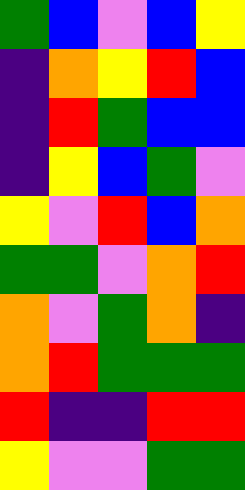[["green", "blue", "violet", "blue", "yellow"], ["indigo", "orange", "yellow", "red", "blue"], ["indigo", "red", "green", "blue", "blue"], ["indigo", "yellow", "blue", "green", "violet"], ["yellow", "violet", "red", "blue", "orange"], ["green", "green", "violet", "orange", "red"], ["orange", "violet", "green", "orange", "indigo"], ["orange", "red", "green", "green", "green"], ["red", "indigo", "indigo", "red", "red"], ["yellow", "violet", "violet", "green", "green"]]